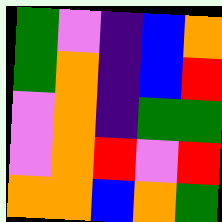[["green", "violet", "indigo", "blue", "orange"], ["green", "orange", "indigo", "blue", "red"], ["violet", "orange", "indigo", "green", "green"], ["violet", "orange", "red", "violet", "red"], ["orange", "orange", "blue", "orange", "green"]]